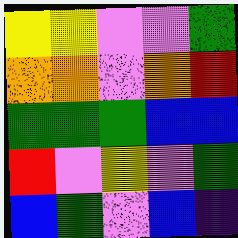[["yellow", "yellow", "violet", "violet", "green"], ["orange", "orange", "violet", "orange", "red"], ["green", "green", "green", "blue", "blue"], ["red", "violet", "yellow", "violet", "green"], ["blue", "green", "violet", "blue", "indigo"]]